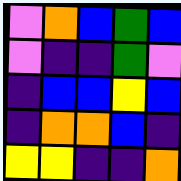[["violet", "orange", "blue", "green", "blue"], ["violet", "indigo", "indigo", "green", "violet"], ["indigo", "blue", "blue", "yellow", "blue"], ["indigo", "orange", "orange", "blue", "indigo"], ["yellow", "yellow", "indigo", "indigo", "orange"]]